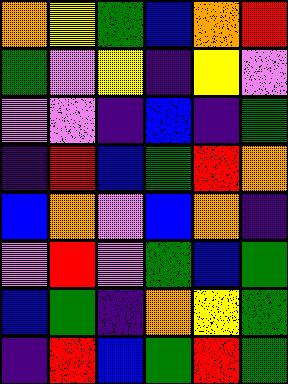[["orange", "yellow", "green", "blue", "orange", "red"], ["green", "violet", "yellow", "indigo", "yellow", "violet"], ["violet", "violet", "indigo", "blue", "indigo", "green"], ["indigo", "red", "blue", "green", "red", "orange"], ["blue", "orange", "violet", "blue", "orange", "indigo"], ["violet", "red", "violet", "green", "blue", "green"], ["blue", "green", "indigo", "orange", "yellow", "green"], ["indigo", "red", "blue", "green", "red", "green"]]